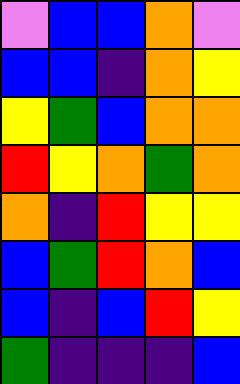[["violet", "blue", "blue", "orange", "violet"], ["blue", "blue", "indigo", "orange", "yellow"], ["yellow", "green", "blue", "orange", "orange"], ["red", "yellow", "orange", "green", "orange"], ["orange", "indigo", "red", "yellow", "yellow"], ["blue", "green", "red", "orange", "blue"], ["blue", "indigo", "blue", "red", "yellow"], ["green", "indigo", "indigo", "indigo", "blue"]]